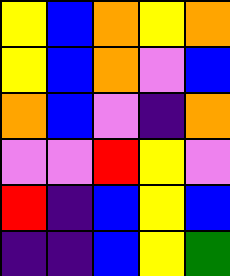[["yellow", "blue", "orange", "yellow", "orange"], ["yellow", "blue", "orange", "violet", "blue"], ["orange", "blue", "violet", "indigo", "orange"], ["violet", "violet", "red", "yellow", "violet"], ["red", "indigo", "blue", "yellow", "blue"], ["indigo", "indigo", "blue", "yellow", "green"]]